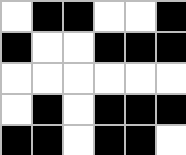[["white", "black", "black", "white", "white", "black"], ["black", "white", "white", "black", "black", "black"], ["white", "white", "white", "white", "white", "white"], ["white", "black", "white", "black", "black", "black"], ["black", "black", "white", "black", "black", "white"]]